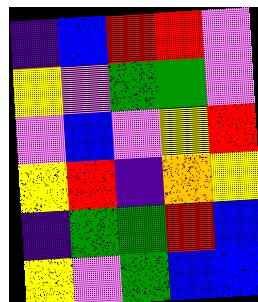[["indigo", "blue", "red", "red", "violet"], ["yellow", "violet", "green", "green", "violet"], ["violet", "blue", "violet", "yellow", "red"], ["yellow", "red", "indigo", "orange", "yellow"], ["indigo", "green", "green", "red", "blue"], ["yellow", "violet", "green", "blue", "blue"]]